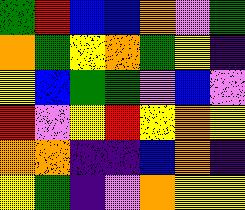[["green", "red", "blue", "blue", "orange", "violet", "green"], ["orange", "green", "yellow", "orange", "green", "yellow", "indigo"], ["yellow", "blue", "green", "green", "violet", "blue", "violet"], ["red", "violet", "yellow", "red", "yellow", "orange", "yellow"], ["orange", "orange", "indigo", "indigo", "blue", "orange", "indigo"], ["yellow", "green", "indigo", "violet", "orange", "yellow", "yellow"]]